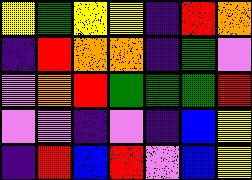[["yellow", "green", "yellow", "yellow", "indigo", "red", "orange"], ["indigo", "red", "orange", "orange", "indigo", "green", "violet"], ["violet", "orange", "red", "green", "green", "green", "red"], ["violet", "violet", "indigo", "violet", "indigo", "blue", "yellow"], ["indigo", "red", "blue", "red", "violet", "blue", "yellow"]]